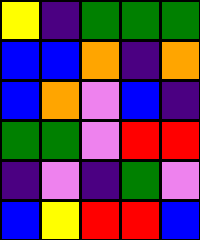[["yellow", "indigo", "green", "green", "green"], ["blue", "blue", "orange", "indigo", "orange"], ["blue", "orange", "violet", "blue", "indigo"], ["green", "green", "violet", "red", "red"], ["indigo", "violet", "indigo", "green", "violet"], ["blue", "yellow", "red", "red", "blue"]]